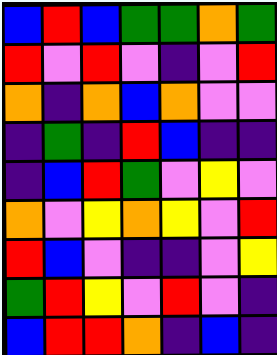[["blue", "red", "blue", "green", "green", "orange", "green"], ["red", "violet", "red", "violet", "indigo", "violet", "red"], ["orange", "indigo", "orange", "blue", "orange", "violet", "violet"], ["indigo", "green", "indigo", "red", "blue", "indigo", "indigo"], ["indigo", "blue", "red", "green", "violet", "yellow", "violet"], ["orange", "violet", "yellow", "orange", "yellow", "violet", "red"], ["red", "blue", "violet", "indigo", "indigo", "violet", "yellow"], ["green", "red", "yellow", "violet", "red", "violet", "indigo"], ["blue", "red", "red", "orange", "indigo", "blue", "indigo"]]